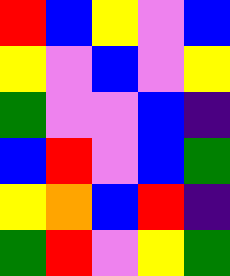[["red", "blue", "yellow", "violet", "blue"], ["yellow", "violet", "blue", "violet", "yellow"], ["green", "violet", "violet", "blue", "indigo"], ["blue", "red", "violet", "blue", "green"], ["yellow", "orange", "blue", "red", "indigo"], ["green", "red", "violet", "yellow", "green"]]